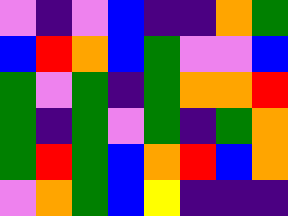[["violet", "indigo", "violet", "blue", "indigo", "indigo", "orange", "green"], ["blue", "red", "orange", "blue", "green", "violet", "violet", "blue"], ["green", "violet", "green", "indigo", "green", "orange", "orange", "red"], ["green", "indigo", "green", "violet", "green", "indigo", "green", "orange"], ["green", "red", "green", "blue", "orange", "red", "blue", "orange"], ["violet", "orange", "green", "blue", "yellow", "indigo", "indigo", "indigo"]]